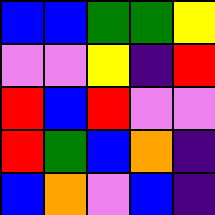[["blue", "blue", "green", "green", "yellow"], ["violet", "violet", "yellow", "indigo", "red"], ["red", "blue", "red", "violet", "violet"], ["red", "green", "blue", "orange", "indigo"], ["blue", "orange", "violet", "blue", "indigo"]]